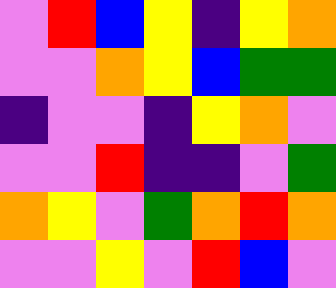[["violet", "red", "blue", "yellow", "indigo", "yellow", "orange"], ["violet", "violet", "orange", "yellow", "blue", "green", "green"], ["indigo", "violet", "violet", "indigo", "yellow", "orange", "violet"], ["violet", "violet", "red", "indigo", "indigo", "violet", "green"], ["orange", "yellow", "violet", "green", "orange", "red", "orange"], ["violet", "violet", "yellow", "violet", "red", "blue", "violet"]]